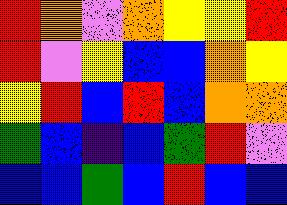[["red", "orange", "violet", "orange", "yellow", "yellow", "red"], ["red", "violet", "yellow", "blue", "blue", "orange", "yellow"], ["yellow", "red", "blue", "red", "blue", "orange", "orange"], ["green", "blue", "indigo", "blue", "green", "red", "violet"], ["blue", "blue", "green", "blue", "red", "blue", "blue"]]